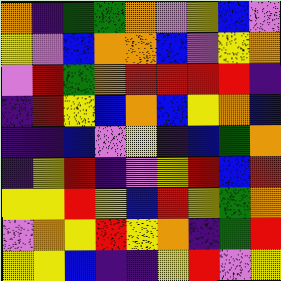[["orange", "indigo", "green", "green", "orange", "violet", "yellow", "blue", "violet"], ["yellow", "violet", "blue", "orange", "orange", "blue", "violet", "yellow", "orange"], ["violet", "red", "green", "orange", "red", "red", "red", "red", "indigo"], ["indigo", "red", "yellow", "blue", "orange", "blue", "yellow", "orange", "blue"], ["indigo", "indigo", "blue", "violet", "yellow", "indigo", "blue", "green", "orange"], ["indigo", "yellow", "red", "indigo", "violet", "yellow", "red", "blue", "red"], ["yellow", "yellow", "red", "yellow", "blue", "red", "yellow", "green", "orange"], ["violet", "orange", "yellow", "red", "yellow", "orange", "indigo", "green", "red"], ["yellow", "yellow", "blue", "indigo", "indigo", "yellow", "red", "violet", "yellow"]]